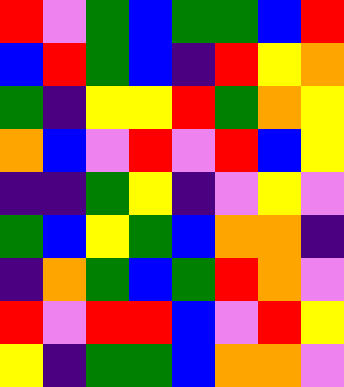[["red", "violet", "green", "blue", "green", "green", "blue", "red"], ["blue", "red", "green", "blue", "indigo", "red", "yellow", "orange"], ["green", "indigo", "yellow", "yellow", "red", "green", "orange", "yellow"], ["orange", "blue", "violet", "red", "violet", "red", "blue", "yellow"], ["indigo", "indigo", "green", "yellow", "indigo", "violet", "yellow", "violet"], ["green", "blue", "yellow", "green", "blue", "orange", "orange", "indigo"], ["indigo", "orange", "green", "blue", "green", "red", "orange", "violet"], ["red", "violet", "red", "red", "blue", "violet", "red", "yellow"], ["yellow", "indigo", "green", "green", "blue", "orange", "orange", "violet"]]